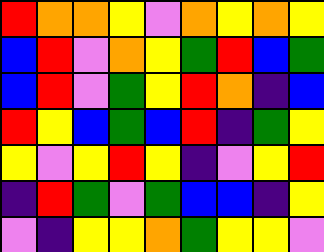[["red", "orange", "orange", "yellow", "violet", "orange", "yellow", "orange", "yellow"], ["blue", "red", "violet", "orange", "yellow", "green", "red", "blue", "green"], ["blue", "red", "violet", "green", "yellow", "red", "orange", "indigo", "blue"], ["red", "yellow", "blue", "green", "blue", "red", "indigo", "green", "yellow"], ["yellow", "violet", "yellow", "red", "yellow", "indigo", "violet", "yellow", "red"], ["indigo", "red", "green", "violet", "green", "blue", "blue", "indigo", "yellow"], ["violet", "indigo", "yellow", "yellow", "orange", "green", "yellow", "yellow", "violet"]]